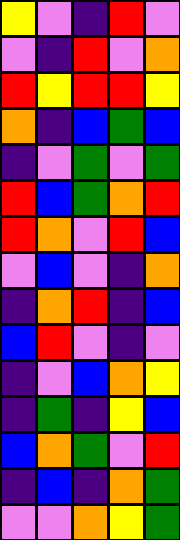[["yellow", "violet", "indigo", "red", "violet"], ["violet", "indigo", "red", "violet", "orange"], ["red", "yellow", "red", "red", "yellow"], ["orange", "indigo", "blue", "green", "blue"], ["indigo", "violet", "green", "violet", "green"], ["red", "blue", "green", "orange", "red"], ["red", "orange", "violet", "red", "blue"], ["violet", "blue", "violet", "indigo", "orange"], ["indigo", "orange", "red", "indigo", "blue"], ["blue", "red", "violet", "indigo", "violet"], ["indigo", "violet", "blue", "orange", "yellow"], ["indigo", "green", "indigo", "yellow", "blue"], ["blue", "orange", "green", "violet", "red"], ["indigo", "blue", "indigo", "orange", "green"], ["violet", "violet", "orange", "yellow", "green"]]